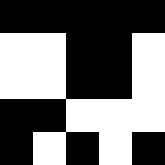[["black", "black", "black", "black", "black"], ["white", "white", "black", "black", "white"], ["white", "white", "black", "black", "white"], ["black", "black", "white", "white", "white"], ["black", "white", "black", "white", "black"]]